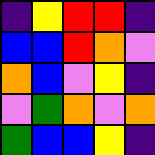[["indigo", "yellow", "red", "red", "indigo"], ["blue", "blue", "red", "orange", "violet"], ["orange", "blue", "violet", "yellow", "indigo"], ["violet", "green", "orange", "violet", "orange"], ["green", "blue", "blue", "yellow", "indigo"]]